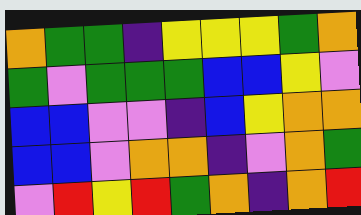[["orange", "green", "green", "indigo", "yellow", "yellow", "yellow", "green", "orange"], ["green", "violet", "green", "green", "green", "blue", "blue", "yellow", "violet"], ["blue", "blue", "violet", "violet", "indigo", "blue", "yellow", "orange", "orange"], ["blue", "blue", "violet", "orange", "orange", "indigo", "violet", "orange", "green"], ["violet", "red", "yellow", "red", "green", "orange", "indigo", "orange", "red"]]